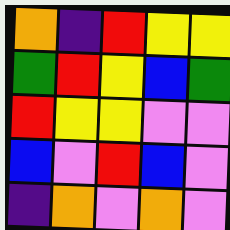[["orange", "indigo", "red", "yellow", "yellow"], ["green", "red", "yellow", "blue", "green"], ["red", "yellow", "yellow", "violet", "violet"], ["blue", "violet", "red", "blue", "violet"], ["indigo", "orange", "violet", "orange", "violet"]]